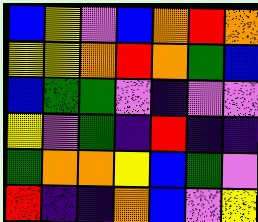[["blue", "yellow", "violet", "blue", "orange", "red", "orange"], ["yellow", "yellow", "orange", "red", "orange", "green", "blue"], ["blue", "green", "green", "violet", "indigo", "violet", "violet"], ["yellow", "violet", "green", "indigo", "red", "indigo", "indigo"], ["green", "orange", "orange", "yellow", "blue", "green", "violet"], ["red", "indigo", "indigo", "orange", "blue", "violet", "yellow"]]